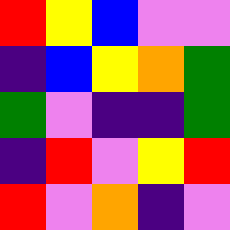[["red", "yellow", "blue", "violet", "violet"], ["indigo", "blue", "yellow", "orange", "green"], ["green", "violet", "indigo", "indigo", "green"], ["indigo", "red", "violet", "yellow", "red"], ["red", "violet", "orange", "indigo", "violet"]]